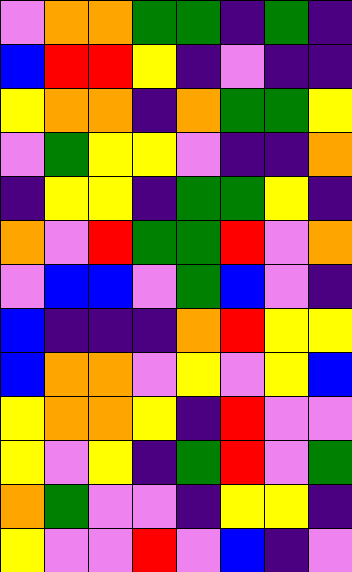[["violet", "orange", "orange", "green", "green", "indigo", "green", "indigo"], ["blue", "red", "red", "yellow", "indigo", "violet", "indigo", "indigo"], ["yellow", "orange", "orange", "indigo", "orange", "green", "green", "yellow"], ["violet", "green", "yellow", "yellow", "violet", "indigo", "indigo", "orange"], ["indigo", "yellow", "yellow", "indigo", "green", "green", "yellow", "indigo"], ["orange", "violet", "red", "green", "green", "red", "violet", "orange"], ["violet", "blue", "blue", "violet", "green", "blue", "violet", "indigo"], ["blue", "indigo", "indigo", "indigo", "orange", "red", "yellow", "yellow"], ["blue", "orange", "orange", "violet", "yellow", "violet", "yellow", "blue"], ["yellow", "orange", "orange", "yellow", "indigo", "red", "violet", "violet"], ["yellow", "violet", "yellow", "indigo", "green", "red", "violet", "green"], ["orange", "green", "violet", "violet", "indigo", "yellow", "yellow", "indigo"], ["yellow", "violet", "violet", "red", "violet", "blue", "indigo", "violet"]]